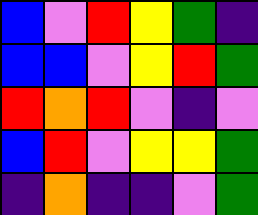[["blue", "violet", "red", "yellow", "green", "indigo"], ["blue", "blue", "violet", "yellow", "red", "green"], ["red", "orange", "red", "violet", "indigo", "violet"], ["blue", "red", "violet", "yellow", "yellow", "green"], ["indigo", "orange", "indigo", "indigo", "violet", "green"]]